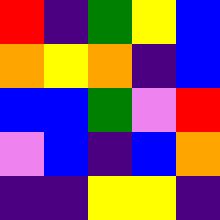[["red", "indigo", "green", "yellow", "blue"], ["orange", "yellow", "orange", "indigo", "blue"], ["blue", "blue", "green", "violet", "red"], ["violet", "blue", "indigo", "blue", "orange"], ["indigo", "indigo", "yellow", "yellow", "indigo"]]